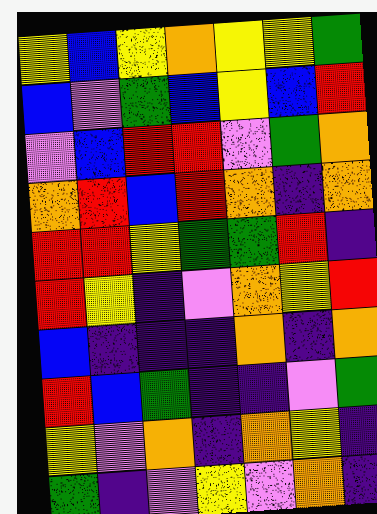[["yellow", "blue", "yellow", "orange", "yellow", "yellow", "green"], ["blue", "violet", "green", "blue", "yellow", "blue", "red"], ["violet", "blue", "red", "red", "violet", "green", "orange"], ["orange", "red", "blue", "red", "orange", "indigo", "orange"], ["red", "red", "yellow", "green", "green", "red", "indigo"], ["red", "yellow", "indigo", "violet", "orange", "yellow", "red"], ["blue", "indigo", "indigo", "indigo", "orange", "indigo", "orange"], ["red", "blue", "green", "indigo", "indigo", "violet", "green"], ["yellow", "violet", "orange", "indigo", "orange", "yellow", "indigo"], ["green", "indigo", "violet", "yellow", "violet", "orange", "indigo"]]